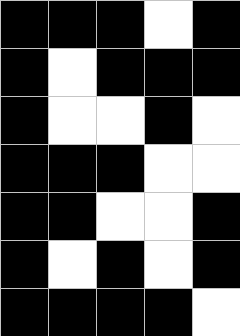[["black", "black", "black", "white", "black"], ["black", "white", "black", "black", "black"], ["black", "white", "white", "black", "white"], ["black", "black", "black", "white", "white"], ["black", "black", "white", "white", "black"], ["black", "white", "black", "white", "black"], ["black", "black", "black", "black", "white"]]